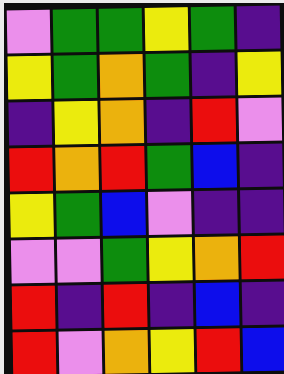[["violet", "green", "green", "yellow", "green", "indigo"], ["yellow", "green", "orange", "green", "indigo", "yellow"], ["indigo", "yellow", "orange", "indigo", "red", "violet"], ["red", "orange", "red", "green", "blue", "indigo"], ["yellow", "green", "blue", "violet", "indigo", "indigo"], ["violet", "violet", "green", "yellow", "orange", "red"], ["red", "indigo", "red", "indigo", "blue", "indigo"], ["red", "violet", "orange", "yellow", "red", "blue"]]